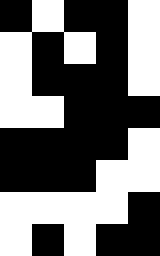[["black", "white", "black", "black", "white"], ["white", "black", "white", "black", "white"], ["white", "black", "black", "black", "white"], ["white", "white", "black", "black", "black"], ["black", "black", "black", "black", "white"], ["black", "black", "black", "white", "white"], ["white", "white", "white", "white", "black"], ["white", "black", "white", "black", "black"]]